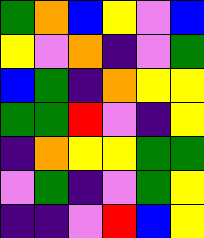[["green", "orange", "blue", "yellow", "violet", "blue"], ["yellow", "violet", "orange", "indigo", "violet", "green"], ["blue", "green", "indigo", "orange", "yellow", "yellow"], ["green", "green", "red", "violet", "indigo", "yellow"], ["indigo", "orange", "yellow", "yellow", "green", "green"], ["violet", "green", "indigo", "violet", "green", "yellow"], ["indigo", "indigo", "violet", "red", "blue", "yellow"]]